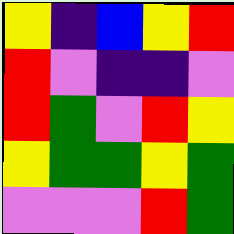[["yellow", "indigo", "blue", "yellow", "red"], ["red", "violet", "indigo", "indigo", "violet"], ["red", "green", "violet", "red", "yellow"], ["yellow", "green", "green", "yellow", "green"], ["violet", "violet", "violet", "red", "green"]]